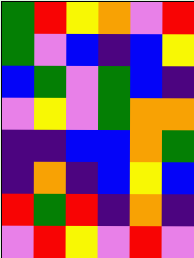[["green", "red", "yellow", "orange", "violet", "red"], ["green", "violet", "blue", "indigo", "blue", "yellow"], ["blue", "green", "violet", "green", "blue", "indigo"], ["violet", "yellow", "violet", "green", "orange", "orange"], ["indigo", "indigo", "blue", "blue", "orange", "green"], ["indigo", "orange", "indigo", "blue", "yellow", "blue"], ["red", "green", "red", "indigo", "orange", "indigo"], ["violet", "red", "yellow", "violet", "red", "violet"]]